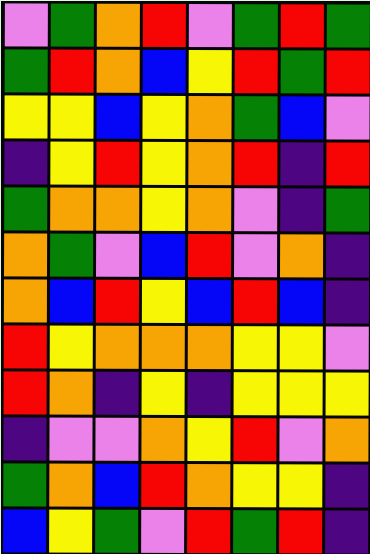[["violet", "green", "orange", "red", "violet", "green", "red", "green"], ["green", "red", "orange", "blue", "yellow", "red", "green", "red"], ["yellow", "yellow", "blue", "yellow", "orange", "green", "blue", "violet"], ["indigo", "yellow", "red", "yellow", "orange", "red", "indigo", "red"], ["green", "orange", "orange", "yellow", "orange", "violet", "indigo", "green"], ["orange", "green", "violet", "blue", "red", "violet", "orange", "indigo"], ["orange", "blue", "red", "yellow", "blue", "red", "blue", "indigo"], ["red", "yellow", "orange", "orange", "orange", "yellow", "yellow", "violet"], ["red", "orange", "indigo", "yellow", "indigo", "yellow", "yellow", "yellow"], ["indigo", "violet", "violet", "orange", "yellow", "red", "violet", "orange"], ["green", "orange", "blue", "red", "orange", "yellow", "yellow", "indigo"], ["blue", "yellow", "green", "violet", "red", "green", "red", "indigo"]]